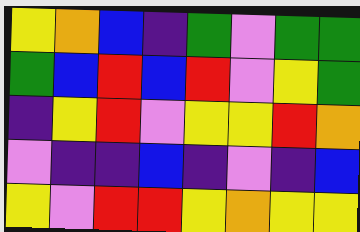[["yellow", "orange", "blue", "indigo", "green", "violet", "green", "green"], ["green", "blue", "red", "blue", "red", "violet", "yellow", "green"], ["indigo", "yellow", "red", "violet", "yellow", "yellow", "red", "orange"], ["violet", "indigo", "indigo", "blue", "indigo", "violet", "indigo", "blue"], ["yellow", "violet", "red", "red", "yellow", "orange", "yellow", "yellow"]]